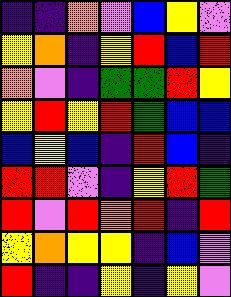[["indigo", "indigo", "orange", "violet", "blue", "yellow", "violet"], ["yellow", "orange", "indigo", "yellow", "red", "blue", "red"], ["orange", "violet", "indigo", "green", "green", "red", "yellow"], ["yellow", "red", "yellow", "red", "green", "blue", "blue"], ["blue", "yellow", "blue", "indigo", "red", "blue", "indigo"], ["red", "red", "violet", "indigo", "yellow", "red", "green"], ["red", "violet", "red", "orange", "red", "indigo", "red"], ["yellow", "orange", "yellow", "yellow", "indigo", "blue", "violet"], ["red", "indigo", "indigo", "yellow", "indigo", "yellow", "violet"]]